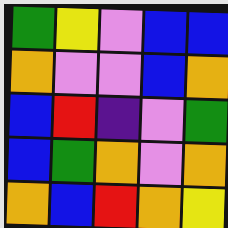[["green", "yellow", "violet", "blue", "blue"], ["orange", "violet", "violet", "blue", "orange"], ["blue", "red", "indigo", "violet", "green"], ["blue", "green", "orange", "violet", "orange"], ["orange", "blue", "red", "orange", "yellow"]]